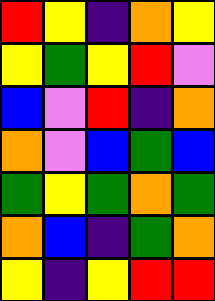[["red", "yellow", "indigo", "orange", "yellow"], ["yellow", "green", "yellow", "red", "violet"], ["blue", "violet", "red", "indigo", "orange"], ["orange", "violet", "blue", "green", "blue"], ["green", "yellow", "green", "orange", "green"], ["orange", "blue", "indigo", "green", "orange"], ["yellow", "indigo", "yellow", "red", "red"]]